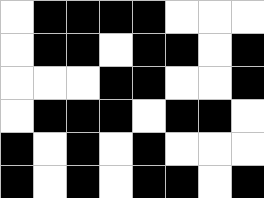[["white", "black", "black", "black", "black", "white", "white", "white"], ["white", "black", "black", "white", "black", "black", "white", "black"], ["white", "white", "white", "black", "black", "white", "white", "black"], ["white", "black", "black", "black", "white", "black", "black", "white"], ["black", "white", "black", "white", "black", "white", "white", "white"], ["black", "white", "black", "white", "black", "black", "white", "black"]]